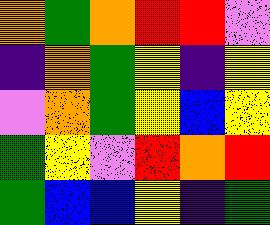[["orange", "green", "orange", "red", "red", "violet"], ["indigo", "orange", "green", "yellow", "indigo", "yellow"], ["violet", "orange", "green", "yellow", "blue", "yellow"], ["green", "yellow", "violet", "red", "orange", "red"], ["green", "blue", "blue", "yellow", "indigo", "green"]]